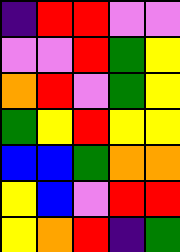[["indigo", "red", "red", "violet", "violet"], ["violet", "violet", "red", "green", "yellow"], ["orange", "red", "violet", "green", "yellow"], ["green", "yellow", "red", "yellow", "yellow"], ["blue", "blue", "green", "orange", "orange"], ["yellow", "blue", "violet", "red", "red"], ["yellow", "orange", "red", "indigo", "green"]]